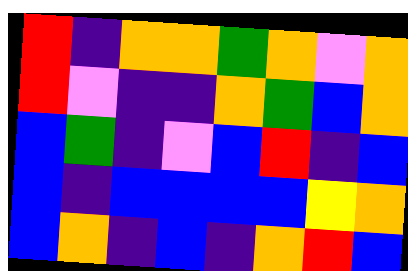[["red", "indigo", "orange", "orange", "green", "orange", "violet", "orange"], ["red", "violet", "indigo", "indigo", "orange", "green", "blue", "orange"], ["blue", "green", "indigo", "violet", "blue", "red", "indigo", "blue"], ["blue", "indigo", "blue", "blue", "blue", "blue", "yellow", "orange"], ["blue", "orange", "indigo", "blue", "indigo", "orange", "red", "blue"]]